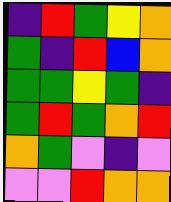[["indigo", "red", "green", "yellow", "orange"], ["green", "indigo", "red", "blue", "orange"], ["green", "green", "yellow", "green", "indigo"], ["green", "red", "green", "orange", "red"], ["orange", "green", "violet", "indigo", "violet"], ["violet", "violet", "red", "orange", "orange"]]